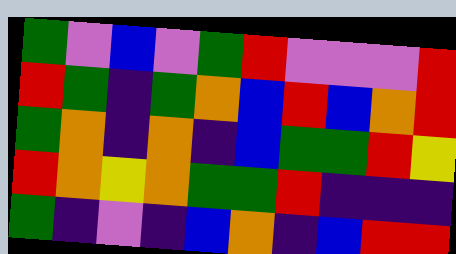[["green", "violet", "blue", "violet", "green", "red", "violet", "violet", "violet", "red"], ["red", "green", "indigo", "green", "orange", "blue", "red", "blue", "orange", "red"], ["green", "orange", "indigo", "orange", "indigo", "blue", "green", "green", "red", "yellow"], ["red", "orange", "yellow", "orange", "green", "green", "red", "indigo", "indigo", "indigo"], ["green", "indigo", "violet", "indigo", "blue", "orange", "indigo", "blue", "red", "red"]]